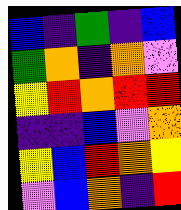[["blue", "indigo", "green", "indigo", "blue"], ["green", "orange", "indigo", "orange", "violet"], ["yellow", "red", "orange", "red", "red"], ["indigo", "indigo", "blue", "violet", "orange"], ["yellow", "blue", "red", "orange", "yellow"], ["violet", "blue", "orange", "indigo", "red"]]